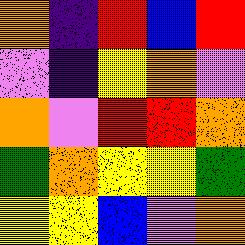[["orange", "indigo", "red", "blue", "red"], ["violet", "indigo", "yellow", "orange", "violet"], ["orange", "violet", "red", "red", "orange"], ["green", "orange", "yellow", "yellow", "green"], ["yellow", "yellow", "blue", "violet", "orange"]]